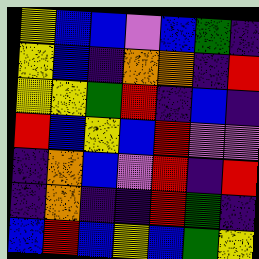[["yellow", "blue", "blue", "violet", "blue", "green", "indigo"], ["yellow", "blue", "indigo", "orange", "orange", "indigo", "red"], ["yellow", "yellow", "green", "red", "indigo", "blue", "indigo"], ["red", "blue", "yellow", "blue", "red", "violet", "violet"], ["indigo", "orange", "blue", "violet", "red", "indigo", "red"], ["indigo", "orange", "indigo", "indigo", "red", "green", "indigo"], ["blue", "red", "blue", "yellow", "blue", "green", "yellow"]]